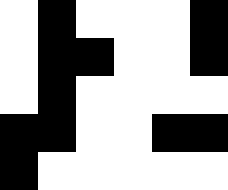[["white", "black", "white", "white", "white", "black"], ["white", "black", "black", "white", "white", "black"], ["white", "black", "white", "white", "white", "white"], ["black", "black", "white", "white", "black", "black"], ["black", "white", "white", "white", "white", "white"]]